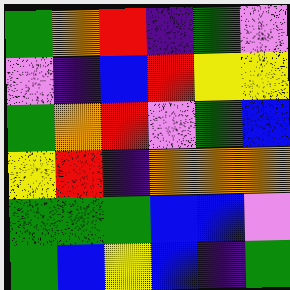[["green", "orange", "red", "indigo", "green", "violet"], ["violet", "indigo", "blue", "red", "yellow", "yellow"], ["green", "orange", "red", "violet", "green", "blue"], ["yellow", "red", "indigo", "orange", "orange", "orange"], ["green", "green", "green", "blue", "blue", "violet"], ["green", "blue", "yellow", "blue", "indigo", "green"]]